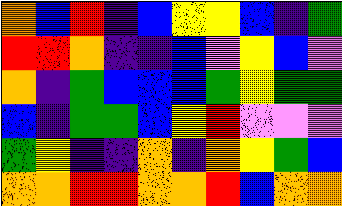[["orange", "blue", "red", "indigo", "blue", "yellow", "yellow", "blue", "indigo", "green"], ["red", "red", "orange", "indigo", "indigo", "blue", "violet", "yellow", "blue", "violet"], ["orange", "indigo", "green", "blue", "blue", "blue", "green", "yellow", "green", "green"], ["blue", "indigo", "green", "green", "blue", "yellow", "red", "violet", "violet", "violet"], ["green", "yellow", "indigo", "indigo", "orange", "indigo", "orange", "yellow", "green", "blue"], ["orange", "orange", "red", "red", "orange", "orange", "red", "blue", "orange", "orange"]]